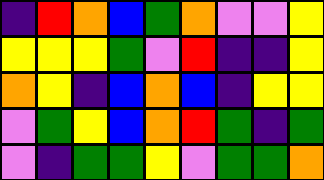[["indigo", "red", "orange", "blue", "green", "orange", "violet", "violet", "yellow"], ["yellow", "yellow", "yellow", "green", "violet", "red", "indigo", "indigo", "yellow"], ["orange", "yellow", "indigo", "blue", "orange", "blue", "indigo", "yellow", "yellow"], ["violet", "green", "yellow", "blue", "orange", "red", "green", "indigo", "green"], ["violet", "indigo", "green", "green", "yellow", "violet", "green", "green", "orange"]]